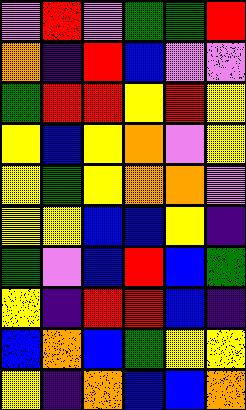[["violet", "red", "violet", "green", "green", "red"], ["orange", "indigo", "red", "blue", "violet", "violet"], ["green", "red", "red", "yellow", "red", "yellow"], ["yellow", "blue", "yellow", "orange", "violet", "yellow"], ["yellow", "green", "yellow", "orange", "orange", "violet"], ["yellow", "yellow", "blue", "blue", "yellow", "indigo"], ["green", "violet", "blue", "red", "blue", "green"], ["yellow", "indigo", "red", "red", "blue", "indigo"], ["blue", "orange", "blue", "green", "yellow", "yellow"], ["yellow", "indigo", "orange", "blue", "blue", "orange"]]